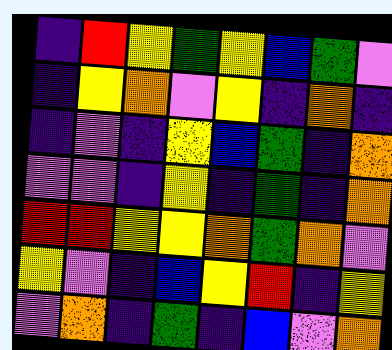[["indigo", "red", "yellow", "green", "yellow", "blue", "green", "violet"], ["indigo", "yellow", "orange", "violet", "yellow", "indigo", "orange", "indigo"], ["indigo", "violet", "indigo", "yellow", "blue", "green", "indigo", "orange"], ["violet", "violet", "indigo", "yellow", "indigo", "green", "indigo", "orange"], ["red", "red", "yellow", "yellow", "orange", "green", "orange", "violet"], ["yellow", "violet", "indigo", "blue", "yellow", "red", "indigo", "yellow"], ["violet", "orange", "indigo", "green", "indigo", "blue", "violet", "orange"]]